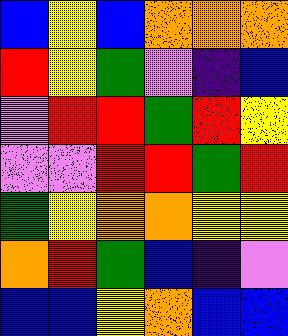[["blue", "yellow", "blue", "orange", "orange", "orange"], ["red", "yellow", "green", "violet", "indigo", "blue"], ["violet", "red", "red", "green", "red", "yellow"], ["violet", "violet", "red", "red", "green", "red"], ["green", "yellow", "orange", "orange", "yellow", "yellow"], ["orange", "red", "green", "blue", "indigo", "violet"], ["blue", "blue", "yellow", "orange", "blue", "blue"]]